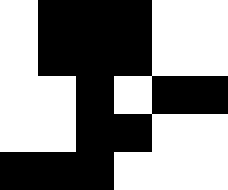[["white", "black", "black", "black", "white", "white"], ["white", "black", "black", "black", "white", "white"], ["white", "white", "black", "white", "black", "black"], ["white", "white", "black", "black", "white", "white"], ["black", "black", "black", "white", "white", "white"]]